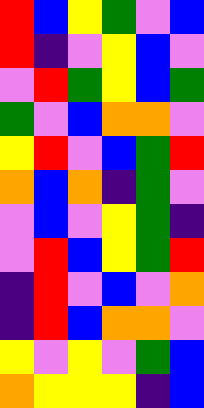[["red", "blue", "yellow", "green", "violet", "blue"], ["red", "indigo", "violet", "yellow", "blue", "violet"], ["violet", "red", "green", "yellow", "blue", "green"], ["green", "violet", "blue", "orange", "orange", "violet"], ["yellow", "red", "violet", "blue", "green", "red"], ["orange", "blue", "orange", "indigo", "green", "violet"], ["violet", "blue", "violet", "yellow", "green", "indigo"], ["violet", "red", "blue", "yellow", "green", "red"], ["indigo", "red", "violet", "blue", "violet", "orange"], ["indigo", "red", "blue", "orange", "orange", "violet"], ["yellow", "violet", "yellow", "violet", "green", "blue"], ["orange", "yellow", "yellow", "yellow", "indigo", "blue"]]